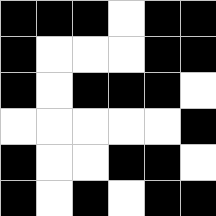[["black", "black", "black", "white", "black", "black"], ["black", "white", "white", "white", "black", "black"], ["black", "white", "black", "black", "black", "white"], ["white", "white", "white", "white", "white", "black"], ["black", "white", "white", "black", "black", "white"], ["black", "white", "black", "white", "black", "black"]]